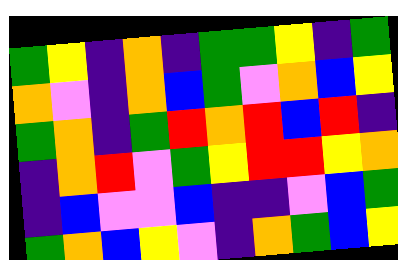[["green", "yellow", "indigo", "orange", "indigo", "green", "green", "yellow", "indigo", "green"], ["orange", "violet", "indigo", "orange", "blue", "green", "violet", "orange", "blue", "yellow"], ["green", "orange", "indigo", "green", "red", "orange", "red", "blue", "red", "indigo"], ["indigo", "orange", "red", "violet", "green", "yellow", "red", "red", "yellow", "orange"], ["indigo", "blue", "violet", "violet", "blue", "indigo", "indigo", "violet", "blue", "green"], ["green", "orange", "blue", "yellow", "violet", "indigo", "orange", "green", "blue", "yellow"]]